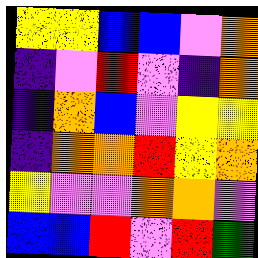[["yellow", "yellow", "blue", "blue", "violet", "orange"], ["indigo", "violet", "red", "violet", "indigo", "orange"], ["indigo", "orange", "blue", "violet", "yellow", "yellow"], ["indigo", "orange", "orange", "red", "yellow", "orange"], ["yellow", "violet", "violet", "orange", "orange", "violet"], ["blue", "blue", "red", "violet", "red", "green"]]